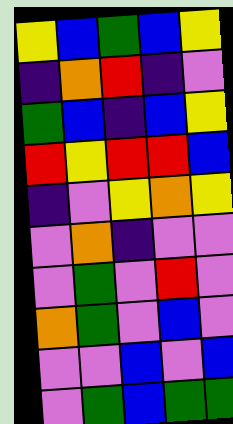[["yellow", "blue", "green", "blue", "yellow"], ["indigo", "orange", "red", "indigo", "violet"], ["green", "blue", "indigo", "blue", "yellow"], ["red", "yellow", "red", "red", "blue"], ["indigo", "violet", "yellow", "orange", "yellow"], ["violet", "orange", "indigo", "violet", "violet"], ["violet", "green", "violet", "red", "violet"], ["orange", "green", "violet", "blue", "violet"], ["violet", "violet", "blue", "violet", "blue"], ["violet", "green", "blue", "green", "green"]]